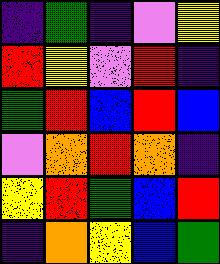[["indigo", "green", "indigo", "violet", "yellow"], ["red", "yellow", "violet", "red", "indigo"], ["green", "red", "blue", "red", "blue"], ["violet", "orange", "red", "orange", "indigo"], ["yellow", "red", "green", "blue", "red"], ["indigo", "orange", "yellow", "blue", "green"]]